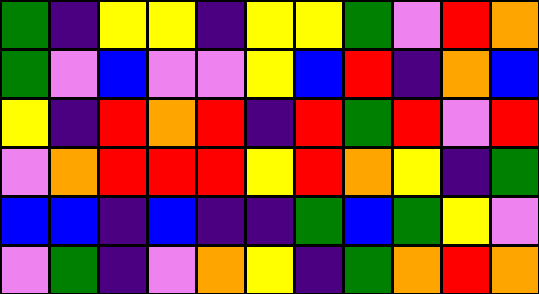[["green", "indigo", "yellow", "yellow", "indigo", "yellow", "yellow", "green", "violet", "red", "orange"], ["green", "violet", "blue", "violet", "violet", "yellow", "blue", "red", "indigo", "orange", "blue"], ["yellow", "indigo", "red", "orange", "red", "indigo", "red", "green", "red", "violet", "red"], ["violet", "orange", "red", "red", "red", "yellow", "red", "orange", "yellow", "indigo", "green"], ["blue", "blue", "indigo", "blue", "indigo", "indigo", "green", "blue", "green", "yellow", "violet"], ["violet", "green", "indigo", "violet", "orange", "yellow", "indigo", "green", "orange", "red", "orange"]]